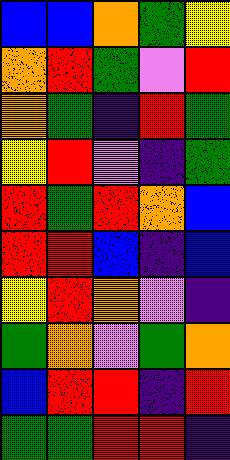[["blue", "blue", "orange", "green", "yellow"], ["orange", "red", "green", "violet", "red"], ["orange", "green", "indigo", "red", "green"], ["yellow", "red", "violet", "indigo", "green"], ["red", "green", "red", "orange", "blue"], ["red", "red", "blue", "indigo", "blue"], ["yellow", "red", "orange", "violet", "indigo"], ["green", "orange", "violet", "green", "orange"], ["blue", "red", "red", "indigo", "red"], ["green", "green", "red", "red", "indigo"]]